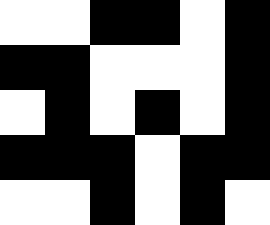[["white", "white", "black", "black", "white", "black"], ["black", "black", "white", "white", "white", "black"], ["white", "black", "white", "black", "white", "black"], ["black", "black", "black", "white", "black", "black"], ["white", "white", "black", "white", "black", "white"]]